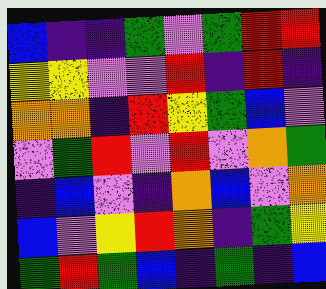[["blue", "indigo", "indigo", "green", "violet", "green", "red", "red"], ["yellow", "yellow", "violet", "violet", "red", "indigo", "red", "indigo"], ["orange", "orange", "indigo", "red", "yellow", "green", "blue", "violet"], ["violet", "green", "red", "violet", "red", "violet", "orange", "green"], ["indigo", "blue", "violet", "indigo", "orange", "blue", "violet", "orange"], ["blue", "violet", "yellow", "red", "orange", "indigo", "green", "yellow"], ["green", "red", "green", "blue", "indigo", "green", "indigo", "blue"]]